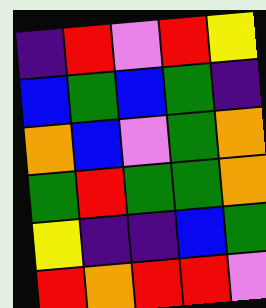[["indigo", "red", "violet", "red", "yellow"], ["blue", "green", "blue", "green", "indigo"], ["orange", "blue", "violet", "green", "orange"], ["green", "red", "green", "green", "orange"], ["yellow", "indigo", "indigo", "blue", "green"], ["red", "orange", "red", "red", "violet"]]